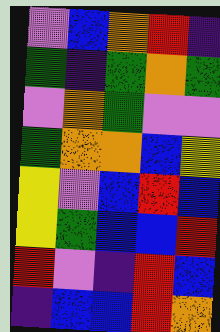[["violet", "blue", "orange", "red", "indigo"], ["green", "indigo", "green", "orange", "green"], ["violet", "orange", "green", "violet", "violet"], ["green", "orange", "orange", "blue", "yellow"], ["yellow", "violet", "blue", "red", "blue"], ["yellow", "green", "blue", "blue", "red"], ["red", "violet", "indigo", "red", "blue"], ["indigo", "blue", "blue", "red", "orange"]]